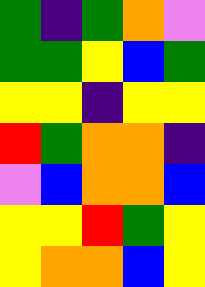[["green", "indigo", "green", "orange", "violet"], ["green", "green", "yellow", "blue", "green"], ["yellow", "yellow", "indigo", "yellow", "yellow"], ["red", "green", "orange", "orange", "indigo"], ["violet", "blue", "orange", "orange", "blue"], ["yellow", "yellow", "red", "green", "yellow"], ["yellow", "orange", "orange", "blue", "yellow"]]